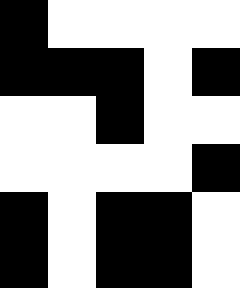[["black", "white", "white", "white", "white"], ["black", "black", "black", "white", "black"], ["white", "white", "black", "white", "white"], ["white", "white", "white", "white", "black"], ["black", "white", "black", "black", "white"], ["black", "white", "black", "black", "white"]]